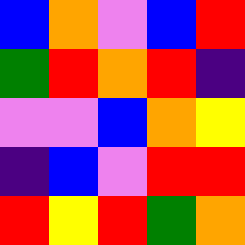[["blue", "orange", "violet", "blue", "red"], ["green", "red", "orange", "red", "indigo"], ["violet", "violet", "blue", "orange", "yellow"], ["indigo", "blue", "violet", "red", "red"], ["red", "yellow", "red", "green", "orange"]]